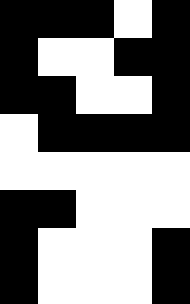[["black", "black", "black", "white", "black"], ["black", "white", "white", "black", "black"], ["black", "black", "white", "white", "black"], ["white", "black", "black", "black", "black"], ["white", "white", "white", "white", "white"], ["black", "black", "white", "white", "white"], ["black", "white", "white", "white", "black"], ["black", "white", "white", "white", "black"]]